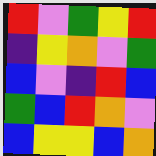[["red", "violet", "green", "yellow", "red"], ["indigo", "yellow", "orange", "violet", "green"], ["blue", "violet", "indigo", "red", "blue"], ["green", "blue", "red", "orange", "violet"], ["blue", "yellow", "yellow", "blue", "orange"]]